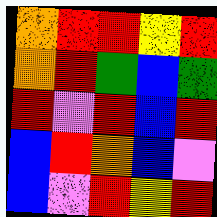[["orange", "red", "red", "yellow", "red"], ["orange", "red", "green", "blue", "green"], ["red", "violet", "red", "blue", "red"], ["blue", "red", "orange", "blue", "violet"], ["blue", "violet", "red", "yellow", "red"]]